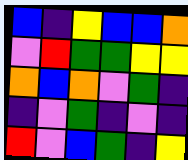[["blue", "indigo", "yellow", "blue", "blue", "orange"], ["violet", "red", "green", "green", "yellow", "yellow"], ["orange", "blue", "orange", "violet", "green", "indigo"], ["indigo", "violet", "green", "indigo", "violet", "indigo"], ["red", "violet", "blue", "green", "indigo", "yellow"]]